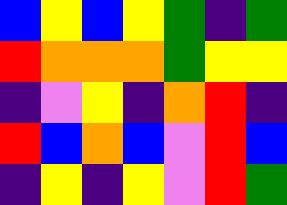[["blue", "yellow", "blue", "yellow", "green", "indigo", "green"], ["red", "orange", "orange", "orange", "green", "yellow", "yellow"], ["indigo", "violet", "yellow", "indigo", "orange", "red", "indigo"], ["red", "blue", "orange", "blue", "violet", "red", "blue"], ["indigo", "yellow", "indigo", "yellow", "violet", "red", "green"]]